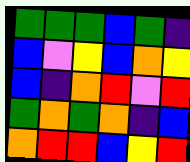[["green", "green", "green", "blue", "green", "indigo"], ["blue", "violet", "yellow", "blue", "orange", "yellow"], ["blue", "indigo", "orange", "red", "violet", "red"], ["green", "orange", "green", "orange", "indigo", "blue"], ["orange", "red", "red", "blue", "yellow", "red"]]